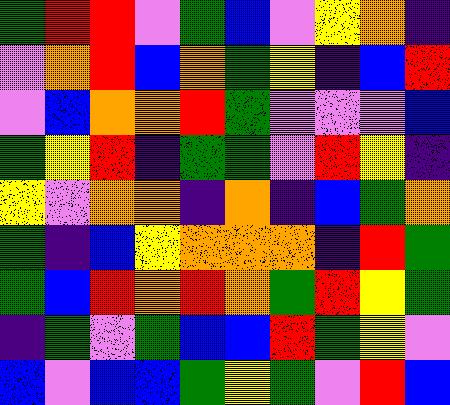[["green", "red", "red", "violet", "green", "blue", "violet", "yellow", "orange", "indigo"], ["violet", "orange", "red", "blue", "orange", "green", "yellow", "indigo", "blue", "red"], ["violet", "blue", "orange", "orange", "red", "green", "violet", "violet", "violet", "blue"], ["green", "yellow", "red", "indigo", "green", "green", "violet", "red", "yellow", "indigo"], ["yellow", "violet", "orange", "orange", "indigo", "orange", "indigo", "blue", "green", "orange"], ["green", "indigo", "blue", "yellow", "orange", "orange", "orange", "indigo", "red", "green"], ["green", "blue", "red", "orange", "red", "orange", "green", "red", "yellow", "green"], ["indigo", "green", "violet", "green", "blue", "blue", "red", "green", "yellow", "violet"], ["blue", "violet", "blue", "blue", "green", "yellow", "green", "violet", "red", "blue"]]